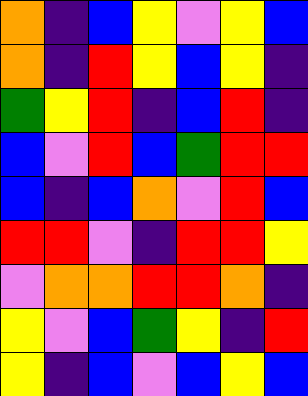[["orange", "indigo", "blue", "yellow", "violet", "yellow", "blue"], ["orange", "indigo", "red", "yellow", "blue", "yellow", "indigo"], ["green", "yellow", "red", "indigo", "blue", "red", "indigo"], ["blue", "violet", "red", "blue", "green", "red", "red"], ["blue", "indigo", "blue", "orange", "violet", "red", "blue"], ["red", "red", "violet", "indigo", "red", "red", "yellow"], ["violet", "orange", "orange", "red", "red", "orange", "indigo"], ["yellow", "violet", "blue", "green", "yellow", "indigo", "red"], ["yellow", "indigo", "blue", "violet", "blue", "yellow", "blue"]]